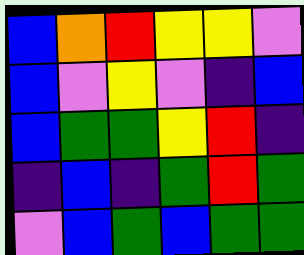[["blue", "orange", "red", "yellow", "yellow", "violet"], ["blue", "violet", "yellow", "violet", "indigo", "blue"], ["blue", "green", "green", "yellow", "red", "indigo"], ["indigo", "blue", "indigo", "green", "red", "green"], ["violet", "blue", "green", "blue", "green", "green"]]